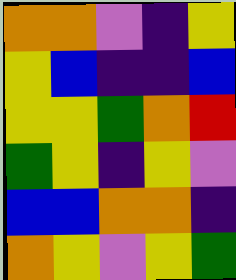[["orange", "orange", "violet", "indigo", "yellow"], ["yellow", "blue", "indigo", "indigo", "blue"], ["yellow", "yellow", "green", "orange", "red"], ["green", "yellow", "indigo", "yellow", "violet"], ["blue", "blue", "orange", "orange", "indigo"], ["orange", "yellow", "violet", "yellow", "green"]]